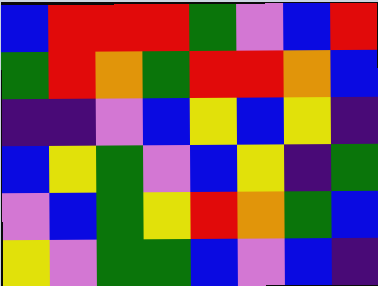[["blue", "red", "red", "red", "green", "violet", "blue", "red"], ["green", "red", "orange", "green", "red", "red", "orange", "blue"], ["indigo", "indigo", "violet", "blue", "yellow", "blue", "yellow", "indigo"], ["blue", "yellow", "green", "violet", "blue", "yellow", "indigo", "green"], ["violet", "blue", "green", "yellow", "red", "orange", "green", "blue"], ["yellow", "violet", "green", "green", "blue", "violet", "blue", "indigo"]]